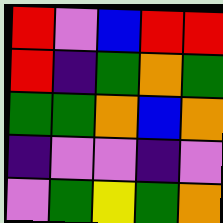[["red", "violet", "blue", "red", "red"], ["red", "indigo", "green", "orange", "green"], ["green", "green", "orange", "blue", "orange"], ["indigo", "violet", "violet", "indigo", "violet"], ["violet", "green", "yellow", "green", "orange"]]